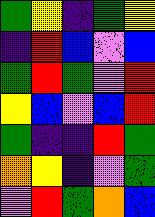[["green", "yellow", "indigo", "green", "yellow"], ["indigo", "red", "blue", "violet", "blue"], ["green", "red", "green", "violet", "red"], ["yellow", "blue", "violet", "blue", "red"], ["green", "indigo", "indigo", "red", "green"], ["orange", "yellow", "indigo", "violet", "green"], ["violet", "red", "green", "orange", "blue"]]